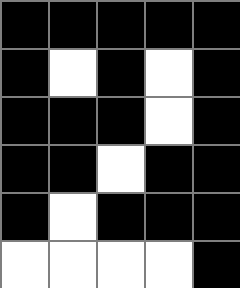[["black", "black", "black", "black", "black"], ["black", "white", "black", "white", "black"], ["black", "black", "black", "white", "black"], ["black", "black", "white", "black", "black"], ["black", "white", "black", "black", "black"], ["white", "white", "white", "white", "black"]]